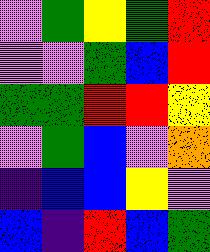[["violet", "green", "yellow", "green", "red"], ["violet", "violet", "green", "blue", "red"], ["green", "green", "red", "red", "yellow"], ["violet", "green", "blue", "violet", "orange"], ["indigo", "blue", "blue", "yellow", "violet"], ["blue", "indigo", "red", "blue", "green"]]